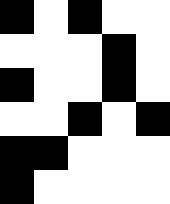[["black", "white", "black", "white", "white"], ["white", "white", "white", "black", "white"], ["black", "white", "white", "black", "white"], ["white", "white", "black", "white", "black"], ["black", "black", "white", "white", "white"], ["black", "white", "white", "white", "white"]]